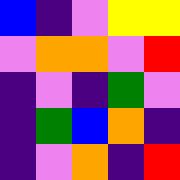[["blue", "indigo", "violet", "yellow", "yellow"], ["violet", "orange", "orange", "violet", "red"], ["indigo", "violet", "indigo", "green", "violet"], ["indigo", "green", "blue", "orange", "indigo"], ["indigo", "violet", "orange", "indigo", "red"]]